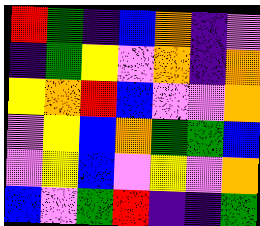[["red", "green", "indigo", "blue", "orange", "indigo", "violet"], ["indigo", "green", "yellow", "violet", "orange", "indigo", "orange"], ["yellow", "orange", "red", "blue", "violet", "violet", "orange"], ["violet", "yellow", "blue", "orange", "green", "green", "blue"], ["violet", "yellow", "blue", "violet", "yellow", "violet", "orange"], ["blue", "violet", "green", "red", "indigo", "indigo", "green"]]